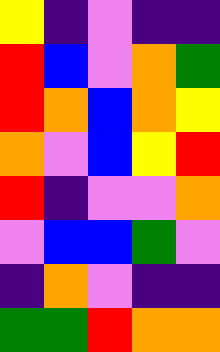[["yellow", "indigo", "violet", "indigo", "indigo"], ["red", "blue", "violet", "orange", "green"], ["red", "orange", "blue", "orange", "yellow"], ["orange", "violet", "blue", "yellow", "red"], ["red", "indigo", "violet", "violet", "orange"], ["violet", "blue", "blue", "green", "violet"], ["indigo", "orange", "violet", "indigo", "indigo"], ["green", "green", "red", "orange", "orange"]]